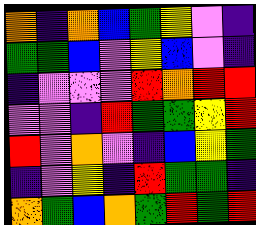[["orange", "indigo", "orange", "blue", "green", "yellow", "violet", "indigo"], ["green", "green", "blue", "violet", "yellow", "blue", "violet", "indigo"], ["indigo", "violet", "violet", "violet", "red", "orange", "red", "red"], ["violet", "violet", "indigo", "red", "green", "green", "yellow", "red"], ["red", "violet", "orange", "violet", "indigo", "blue", "yellow", "green"], ["indigo", "violet", "yellow", "indigo", "red", "green", "green", "indigo"], ["orange", "green", "blue", "orange", "green", "red", "green", "red"]]